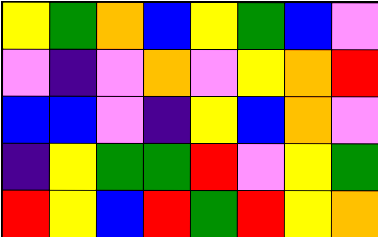[["yellow", "green", "orange", "blue", "yellow", "green", "blue", "violet"], ["violet", "indigo", "violet", "orange", "violet", "yellow", "orange", "red"], ["blue", "blue", "violet", "indigo", "yellow", "blue", "orange", "violet"], ["indigo", "yellow", "green", "green", "red", "violet", "yellow", "green"], ["red", "yellow", "blue", "red", "green", "red", "yellow", "orange"]]